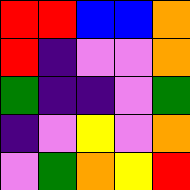[["red", "red", "blue", "blue", "orange"], ["red", "indigo", "violet", "violet", "orange"], ["green", "indigo", "indigo", "violet", "green"], ["indigo", "violet", "yellow", "violet", "orange"], ["violet", "green", "orange", "yellow", "red"]]